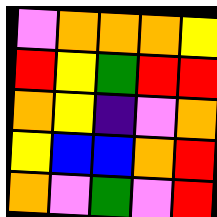[["violet", "orange", "orange", "orange", "yellow"], ["red", "yellow", "green", "red", "red"], ["orange", "yellow", "indigo", "violet", "orange"], ["yellow", "blue", "blue", "orange", "red"], ["orange", "violet", "green", "violet", "red"]]